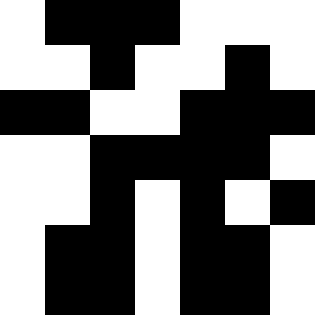[["white", "black", "black", "black", "white", "white", "white"], ["white", "white", "black", "white", "white", "black", "white"], ["black", "black", "white", "white", "black", "black", "black"], ["white", "white", "black", "black", "black", "black", "white"], ["white", "white", "black", "white", "black", "white", "black"], ["white", "black", "black", "white", "black", "black", "white"], ["white", "black", "black", "white", "black", "black", "white"]]